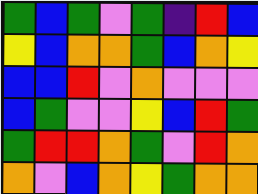[["green", "blue", "green", "violet", "green", "indigo", "red", "blue"], ["yellow", "blue", "orange", "orange", "green", "blue", "orange", "yellow"], ["blue", "blue", "red", "violet", "orange", "violet", "violet", "violet"], ["blue", "green", "violet", "violet", "yellow", "blue", "red", "green"], ["green", "red", "red", "orange", "green", "violet", "red", "orange"], ["orange", "violet", "blue", "orange", "yellow", "green", "orange", "orange"]]